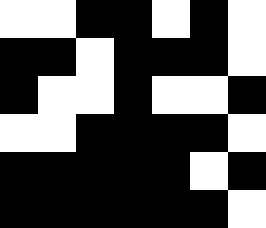[["white", "white", "black", "black", "white", "black", "white"], ["black", "black", "white", "black", "black", "black", "white"], ["black", "white", "white", "black", "white", "white", "black"], ["white", "white", "black", "black", "black", "black", "white"], ["black", "black", "black", "black", "black", "white", "black"], ["black", "black", "black", "black", "black", "black", "white"]]